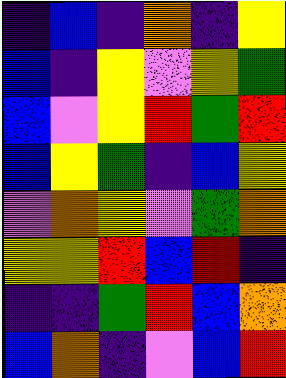[["indigo", "blue", "indigo", "orange", "indigo", "yellow"], ["blue", "indigo", "yellow", "violet", "yellow", "green"], ["blue", "violet", "yellow", "red", "green", "red"], ["blue", "yellow", "green", "indigo", "blue", "yellow"], ["violet", "orange", "yellow", "violet", "green", "orange"], ["yellow", "yellow", "red", "blue", "red", "indigo"], ["indigo", "indigo", "green", "red", "blue", "orange"], ["blue", "orange", "indigo", "violet", "blue", "red"]]